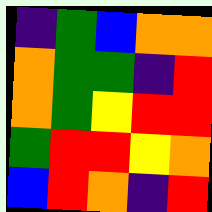[["indigo", "green", "blue", "orange", "orange"], ["orange", "green", "green", "indigo", "red"], ["orange", "green", "yellow", "red", "red"], ["green", "red", "red", "yellow", "orange"], ["blue", "red", "orange", "indigo", "red"]]